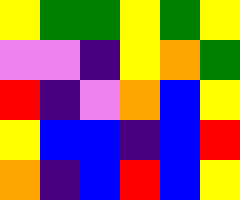[["yellow", "green", "green", "yellow", "green", "yellow"], ["violet", "violet", "indigo", "yellow", "orange", "green"], ["red", "indigo", "violet", "orange", "blue", "yellow"], ["yellow", "blue", "blue", "indigo", "blue", "red"], ["orange", "indigo", "blue", "red", "blue", "yellow"]]